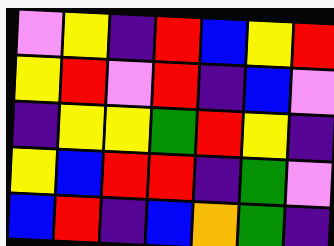[["violet", "yellow", "indigo", "red", "blue", "yellow", "red"], ["yellow", "red", "violet", "red", "indigo", "blue", "violet"], ["indigo", "yellow", "yellow", "green", "red", "yellow", "indigo"], ["yellow", "blue", "red", "red", "indigo", "green", "violet"], ["blue", "red", "indigo", "blue", "orange", "green", "indigo"]]